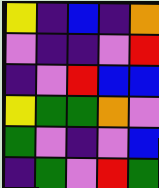[["yellow", "indigo", "blue", "indigo", "orange"], ["violet", "indigo", "indigo", "violet", "red"], ["indigo", "violet", "red", "blue", "blue"], ["yellow", "green", "green", "orange", "violet"], ["green", "violet", "indigo", "violet", "blue"], ["indigo", "green", "violet", "red", "green"]]